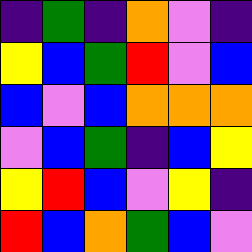[["indigo", "green", "indigo", "orange", "violet", "indigo"], ["yellow", "blue", "green", "red", "violet", "blue"], ["blue", "violet", "blue", "orange", "orange", "orange"], ["violet", "blue", "green", "indigo", "blue", "yellow"], ["yellow", "red", "blue", "violet", "yellow", "indigo"], ["red", "blue", "orange", "green", "blue", "violet"]]